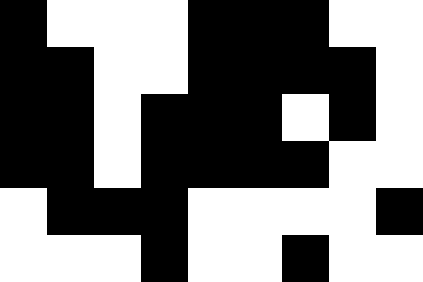[["black", "white", "white", "white", "black", "black", "black", "white", "white"], ["black", "black", "white", "white", "black", "black", "black", "black", "white"], ["black", "black", "white", "black", "black", "black", "white", "black", "white"], ["black", "black", "white", "black", "black", "black", "black", "white", "white"], ["white", "black", "black", "black", "white", "white", "white", "white", "black"], ["white", "white", "white", "black", "white", "white", "black", "white", "white"]]